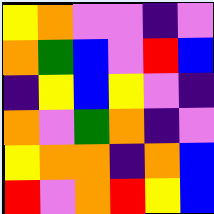[["yellow", "orange", "violet", "violet", "indigo", "violet"], ["orange", "green", "blue", "violet", "red", "blue"], ["indigo", "yellow", "blue", "yellow", "violet", "indigo"], ["orange", "violet", "green", "orange", "indigo", "violet"], ["yellow", "orange", "orange", "indigo", "orange", "blue"], ["red", "violet", "orange", "red", "yellow", "blue"]]